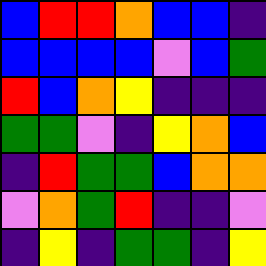[["blue", "red", "red", "orange", "blue", "blue", "indigo"], ["blue", "blue", "blue", "blue", "violet", "blue", "green"], ["red", "blue", "orange", "yellow", "indigo", "indigo", "indigo"], ["green", "green", "violet", "indigo", "yellow", "orange", "blue"], ["indigo", "red", "green", "green", "blue", "orange", "orange"], ["violet", "orange", "green", "red", "indigo", "indigo", "violet"], ["indigo", "yellow", "indigo", "green", "green", "indigo", "yellow"]]